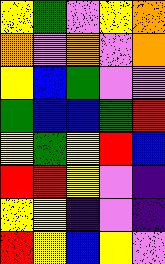[["yellow", "green", "violet", "yellow", "orange"], ["orange", "violet", "orange", "violet", "orange"], ["yellow", "blue", "green", "violet", "violet"], ["green", "blue", "blue", "green", "red"], ["yellow", "green", "yellow", "red", "blue"], ["red", "red", "yellow", "violet", "indigo"], ["yellow", "yellow", "indigo", "violet", "indigo"], ["red", "yellow", "blue", "yellow", "violet"]]